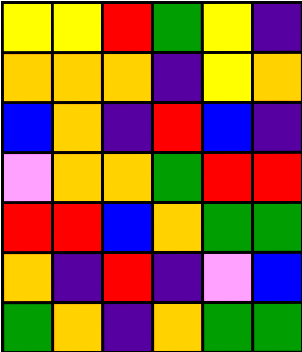[["yellow", "yellow", "red", "green", "yellow", "indigo"], ["orange", "orange", "orange", "indigo", "yellow", "orange"], ["blue", "orange", "indigo", "red", "blue", "indigo"], ["violet", "orange", "orange", "green", "red", "red"], ["red", "red", "blue", "orange", "green", "green"], ["orange", "indigo", "red", "indigo", "violet", "blue"], ["green", "orange", "indigo", "orange", "green", "green"]]